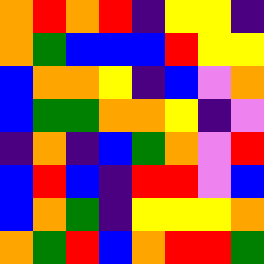[["orange", "red", "orange", "red", "indigo", "yellow", "yellow", "indigo"], ["orange", "green", "blue", "blue", "blue", "red", "yellow", "yellow"], ["blue", "orange", "orange", "yellow", "indigo", "blue", "violet", "orange"], ["blue", "green", "green", "orange", "orange", "yellow", "indigo", "violet"], ["indigo", "orange", "indigo", "blue", "green", "orange", "violet", "red"], ["blue", "red", "blue", "indigo", "red", "red", "violet", "blue"], ["blue", "orange", "green", "indigo", "yellow", "yellow", "yellow", "orange"], ["orange", "green", "red", "blue", "orange", "red", "red", "green"]]